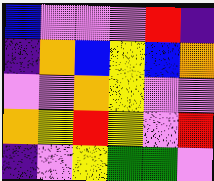[["blue", "violet", "violet", "violet", "red", "indigo"], ["indigo", "orange", "blue", "yellow", "blue", "orange"], ["violet", "violet", "orange", "yellow", "violet", "violet"], ["orange", "yellow", "red", "yellow", "violet", "red"], ["indigo", "violet", "yellow", "green", "green", "violet"]]